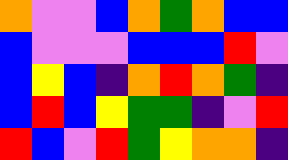[["orange", "violet", "violet", "blue", "orange", "green", "orange", "blue", "blue"], ["blue", "violet", "violet", "violet", "blue", "blue", "blue", "red", "violet"], ["blue", "yellow", "blue", "indigo", "orange", "red", "orange", "green", "indigo"], ["blue", "red", "blue", "yellow", "green", "green", "indigo", "violet", "red"], ["red", "blue", "violet", "red", "green", "yellow", "orange", "orange", "indigo"]]